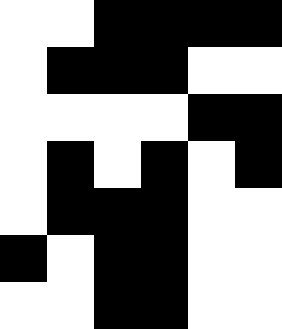[["white", "white", "black", "black", "black", "black"], ["white", "black", "black", "black", "white", "white"], ["white", "white", "white", "white", "black", "black"], ["white", "black", "white", "black", "white", "black"], ["white", "black", "black", "black", "white", "white"], ["black", "white", "black", "black", "white", "white"], ["white", "white", "black", "black", "white", "white"]]